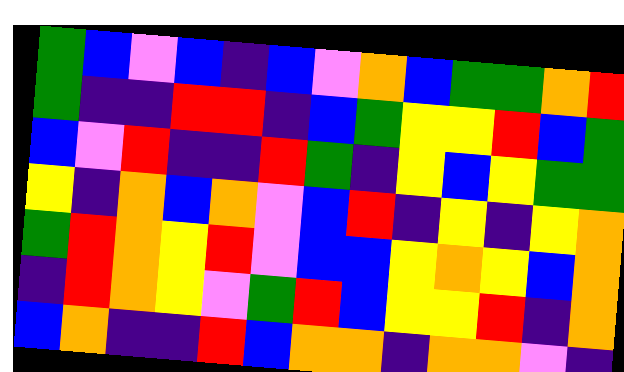[["green", "blue", "violet", "blue", "indigo", "blue", "violet", "orange", "blue", "green", "green", "orange", "red"], ["green", "indigo", "indigo", "red", "red", "indigo", "blue", "green", "yellow", "yellow", "red", "blue", "green"], ["blue", "violet", "red", "indigo", "indigo", "red", "green", "indigo", "yellow", "blue", "yellow", "green", "green"], ["yellow", "indigo", "orange", "blue", "orange", "violet", "blue", "red", "indigo", "yellow", "indigo", "yellow", "orange"], ["green", "red", "orange", "yellow", "red", "violet", "blue", "blue", "yellow", "orange", "yellow", "blue", "orange"], ["indigo", "red", "orange", "yellow", "violet", "green", "red", "blue", "yellow", "yellow", "red", "indigo", "orange"], ["blue", "orange", "indigo", "indigo", "red", "blue", "orange", "orange", "indigo", "orange", "orange", "violet", "indigo"]]